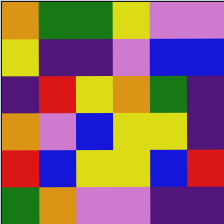[["orange", "green", "green", "yellow", "violet", "violet"], ["yellow", "indigo", "indigo", "violet", "blue", "blue"], ["indigo", "red", "yellow", "orange", "green", "indigo"], ["orange", "violet", "blue", "yellow", "yellow", "indigo"], ["red", "blue", "yellow", "yellow", "blue", "red"], ["green", "orange", "violet", "violet", "indigo", "indigo"]]